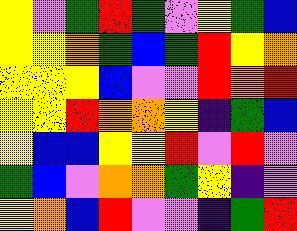[["yellow", "violet", "green", "red", "green", "violet", "yellow", "green", "blue"], ["yellow", "yellow", "orange", "green", "blue", "green", "red", "yellow", "orange"], ["yellow", "yellow", "yellow", "blue", "violet", "violet", "red", "orange", "red"], ["yellow", "yellow", "red", "orange", "orange", "yellow", "indigo", "green", "blue"], ["yellow", "blue", "blue", "yellow", "yellow", "red", "violet", "red", "violet"], ["green", "blue", "violet", "orange", "orange", "green", "yellow", "indigo", "violet"], ["yellow", "orange", "blue", "red", "violet", "violet", "indigo", "green", "red"]]